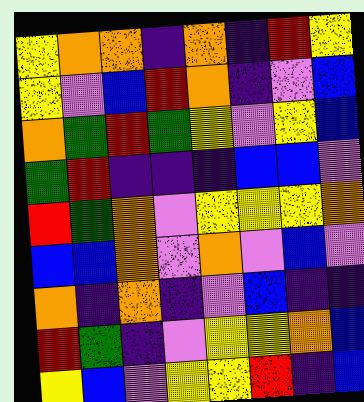[["yellow", "orange", "orange", "indigo", "orange", "indigo", "red", "yellow"], ["yellow", "violet", "blue", "red", "orange", "indigo", "violet", "blue"], ["orange", "green", "red", "green", "yellow", "violet", "yellow", "blue"], ["green", "red", "indigo", "indigo", "indigo", "blue", "blue", "violet"], ["red", "green", "orange", "violet", "yellow", "yellow", "yellow", "orange"], ["blue", "blue", "orange", "violet", "orange", "violet", "blue", "violet"], ["orange", "indigo", "orange", "indigo", "violet", "blue", "indigo", "indigo"], ["red", "green", "indigo", "violet", "yellow", "yellow", "orange", "blue"], ["yellow", "blue", "violet", "yellow", "yellow", "red", "indigo", "blue"]]